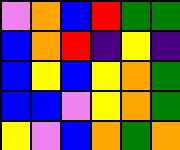[["violet", "orange", "blue", "red", "green", "green"], ["blue", "orange", "red", "indigo", "yellow", "indigo"], ["blue", "yellow", "blue", "yellow", "orange", "green"], ["blue", "blue", "violet", "yellow", "orange", "green"], ["yellow", "violet", "blue", "orange", "green", "orange"]]